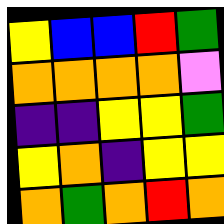[["yellow", "blue", "blue", "red", "green"], ["orange", "orange", "orange", "orange", "violet"], ["indigo", "indigo", "yellow", "yellow", "green"], ["yellow", "orange", "indigo", "yellow", "yellow"], ["orange", "green", "orange", "red", "orange"]]